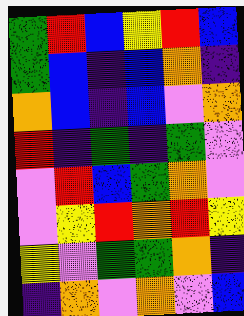[["green", "red", "blue", "yellow", "red", "blue"], ["green", "blue", "indigo", "blue", "orange", "indigo"], ["orange", "blue", "indigo", "blue", "violet", "orange"], ["red", "indigo", "green", "indigo", "green", "violet"], ["violet", "red", "blue", "green", "orange", "violet"], ["violet", "yellow", "red", "orange", "red", "yellow"], ["yellow", "violet", "green", "green", "orange", "indigo"], ["indigo", "orange", "violet", "orange", "violet", "blue"]]